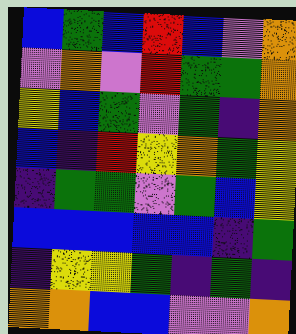[["blue", "green", "blue", "red", "blue", "violet", "orange"], ["violet", "orange", "violet", "red", "green", "green", "orange"], ["yellow", "blue", "green", "violet", "green", "indigo", "orange"], ["blue", "indigo", "red", "yellow", "orange", "green", "yellow"], ["indigo", "green", "green", "violet", "green", "blue", "yellow"], ["blue", "blue", "blue", "blue", "blue", "indigo", "green"], ["indigo", "yellow", "yellow", "green", "indigo", "green", "indigo"], ["orange", "orange", "blue", "blue", "violet", "violet", "orange"]]